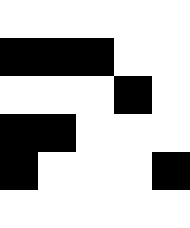[["white", "white", "white", "white", "white"], ["black", "black", "black", "white", "white"], ["white", "white", "white", "black", "white"], ["black", "black", "white", "white", "white"], ["black", "white", "white", "white", "black"], ["white", "white", "white", "white", "white"]]